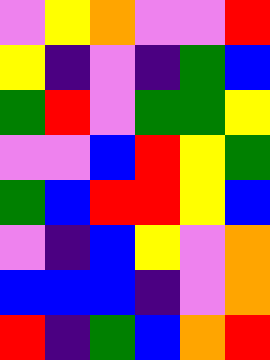[["violet", "yellow", "orange", "violet", "violet", "red"], ["yellow", "indigo", "violet", "indigo", "green", "blue"], ["green", "red", "violet", "green", "green", "yellow"], ["violet", "violet", "blue", "red", "yellow", "green"], ["green", "blue", "red", "red", "yellow", "blue"], ["violet", "indigo", "blue", "yellow", "violet", "orange"], ["blue", "blue", "blue", "indigo", "violet", "orange"], ["red", "indigo", "green", "blue", "orange", "red"]]